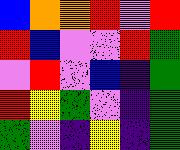[["blue", "orange", "orange", "red", "violet", "red"], ["red", "blue", "violet", "violet", "red", "green"], ["violet", "red", "violet", "blue", "indigo", "green"], ["red", "yellow", "green", "violet", "indigo", "green"], ["green", "violet", "indigo", "yellow", "indigo", "green"]]